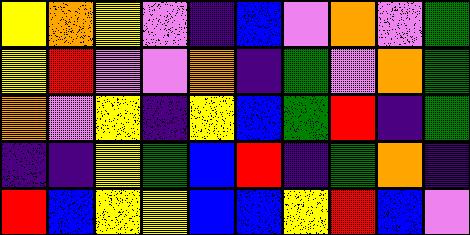[["yellow", "orange", "yellow", "violet", "indigo", "blue", "violet", "orange", "violet", "green"], ["yellow", "red", "violet", "violet", "orange", "indigo", "green", "violet", "orange", "green"], ["orange", "violet", "yellow", "indigo", "yellow", "blue", "green", "red", "indigo", "green"], ["indigo", "indigo", "yellow", "green", "blue", "red", "indigo", "green", "orange", "indigo"], ["red", "blue", "yellow", "yellow", "blue", "blue", "yellow", "red", "blue", "violet"]]